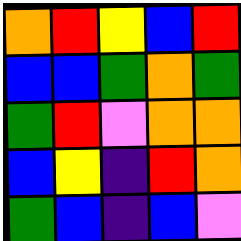[["orange", "red", "yellow", "blue", "red"], ["blue", "blue", "green", "orange", "green"], ["green", "red", "violet", "orange", "orange"], ["blue", "yellow", "indigo", "red", "orange"], ["green", "blue", "indigo", "blue", "violet"]]